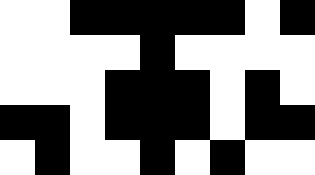[["white", "white", "black", "black", "black", "black", "black", "white", "black"], ["white", "white", "white", "white", "black", "white", "white", "white", "white"], ["white", "white", "white", "black", "black", "black", "white", "black", "white"], ["black", "black", "white", "black", "black", "black", "white", "black", "black"], ["white", "black", "white", "white", "black", "white", "black", "white", "white"]]